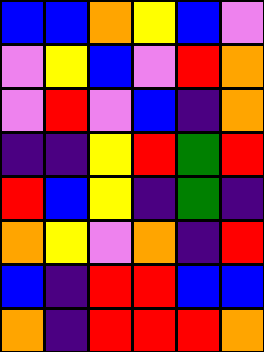[["blue", "blue", "orange", "yellow", "blue", "violet"], ["violet", "yellow", "blue", "violet", "red", "orange"], ["violet", "red", "violet", "blue", "indigo", "orange"], ["indigo", "indigo", "yellow", "red", "green", "red"], ["red", "blue", "yellow", "indigo", "green", "indigo"], ["orange", "yellow", "violet", "orange", "indigo", "red"], ["blue", "indigo", "red", "red", "blue", "blue"], ["orange", "indigo", "red", "red", "red", "orange"]]